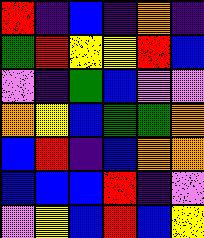[["red", "indigo", "blue", "indigo", "orange", "indigo"], ["green", "red", "yellow", "yellow", "red", "blue"], ["violet", "indigo", "green", "blue", "violet", "violet"], ["orange", "yellow", "blue", "green", "green", "orange"], ["blue", "red", "indigo", "blue", "orange", "orange"], ["blue", "blue", "blue", "red", "indigo", "violet"], ["violet", "yellow", "blue", "red", "blue", "yellow"]]